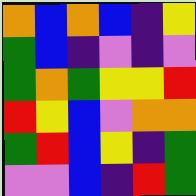[["orange", "blue", "orange", "blue", "indigo", "yellow"], ["green", "blue", "indigo", "violet", "indigo", "violet"], ["green", "orange", "green", "yellow", "yellow", "red"], ["red", "yellow", "blue", "violet", "orange", "orange"], ["green", "red", "blue", "yellow", "indigo", "green"], ["violet", "violet", "blue", "indigo", "red", "green"]]